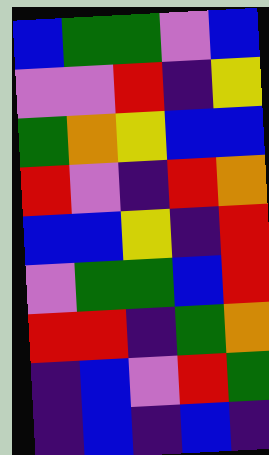[["blue", "green", "green", "violet", "blue"], ["violet", "violet", "red", "indigo", "yellow"], ["green", "orange", "yellow", "blue", "blue"], ["red", "violet", "indigo", "red", "orange"], ["blue", "blue", "yellow", "indigo", "red"], ["violet", "green", "green", "blue", "red"], ["red", "red", "indigo", "green", "orange"], ["indigo", "blue", "violet", "red", "green"], ["indigo", "blue", "indigo", "blue", "indigo"]]